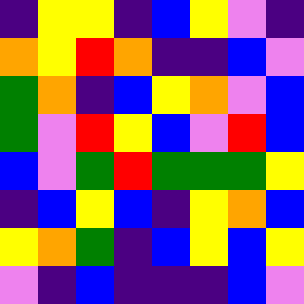[["indigo", "yellow", "yellow", "indigo", "blue", "yellow", "violet", "indigo"], ["orange", "yellow", "red", "orange", "indigo", "indigo", "blue", "violet"], ["green", "orange", "indigo", "blue", "yellow", "orange", "violet", "blue"], ["green", "violet", "red", "yellow", "blue", "violet", "red", "blue"], ["blue", "violet", "green", "red", "green", "green", "green", "yellow"], ["indigo", "blue", "yellow", "blue", "indigo", "yellow", "orange", "blue"], ["yellow", "orange", "green", "indigo", "blue", "yellow", "blue", "yellow"], ["violet", "indigo", "blue", "indigo", "indigo", "indigo", "blue", "violet"]]